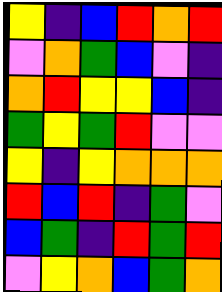[["yellow", "indigo", "blue", "red", "orange", "red"], ["violet", "orange", "green", "blue", "violet", "indigo"], ["orange", "red", "yellow", "yellow", "blue", "indigo"], ["green", "yellow", "green", "red", "violet", "violet"], ["yellow", "indigo", "yellow", "orange", "orange", "orange"], ["red", "blue", "red", "indigo", "green", "violet"], ["blue", "green", "indigo", "red", "green", "red"], ["violet", "yellow", "orange", "blue", "green", "orange"]]